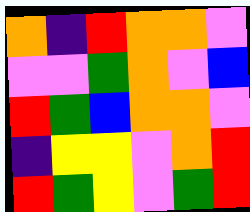[["orange", "indigo", "red", "orange", "orange", "violet"], ["violet", "violet", "green", "orange", "violet", "blue"], ["red", "green", "blue", "orange", "orange", "violet"], ["indigo", "yellow", "yellow", "violet", "orange", "red"], ["red", "green", "yellow", "violet", "green", "red"]]